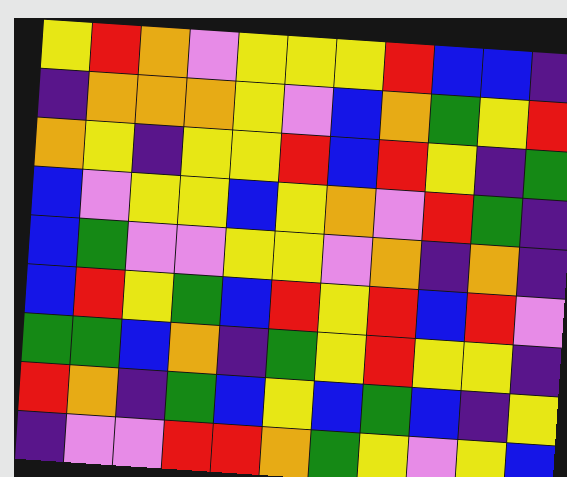[["yellow", "red", "orange", "violet", "yellow", "yellow", "yellow", "red", "blue", "blue", "indigo"], ["indigo", "orange", "orange", "orange", "yellow", "violet", "blue", "orange", "green", "yellow", "red"], ["orange", "yellow", "indigo", "yellow", "yellow", "red", "blue", "red", "yellow", "indigo", "green"], ["blue", "violet", "yellow", "yellow", "blue", "yellow", "orange", "violet", "red", "green", "indigo"], ["blue", "green", "violet", "violet", "yellow", "yellow", "violet", "orange", "indigo", "orange", "indigo"], ["blue", "red", "yellow", "green", "blue", "red", "yellow", "red", "blue", "red", "violet"], ["green", "green", "blue", "orange", "indigo", "green", "yellow", "red", "yellow", "yellow", "indigo"], ["red", "orange", "indigo", "green", "blue", "yellow", "blue", "green", "blue", "indigo", "yellow"], ["indigo", "violet", "violet", "red", "red", "orange", "green", "yellow", "violet", "yellow", "blue"]]